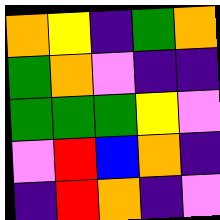[["orange", "yellow", "indigo", "green", "orange"], ["green", "orange", "violet", "indigo", "indigo"], ["green", "green", "green", "yellow", "violet"], ["violet", "red", "blue", "orange", "indigo"], ["indigo", "red", "orange", "indigo", "violet"]]